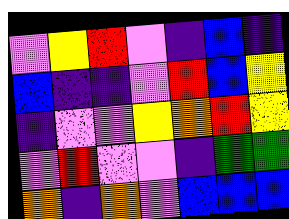[["violet", "yellow", "red", "violet", "indigo", "blue", "indigo"], ["blue", "indigo", "indigo", "violet", "red", "blue", "yellow"], ["indigo", "violet", "violet", "yellow", "orange", "red", "yellow"], ["violet", "red", "violet", "violet", "indigo", "green", "green"], ["orange", "indigo", "orange", "violet", "blue", "blue", "blue"]]